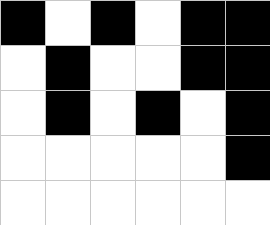[["black", "white", "black", "white", "black", "black"], ["white", "black", "white", "white", "black", "black"], ["white", "black", "white", "black", "white", "black"], ["white", "white", "white", "white", "white", "black"], ["white", "white", "white", "white", "white", "white"]]